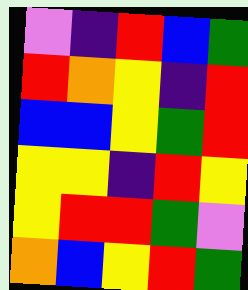[["violet", "indigo", "red", "blue", "green"], ["red", "orange", "yellow", "indigo", "red"], ["blue", "blue", "yellow", "green", "red"], ["yellow", "yellow", "indigo", "red", "yellow"], ["yellow", "red", "red", "green", "violet"], ["orange", "blue", "yellow", "red", "green"]]